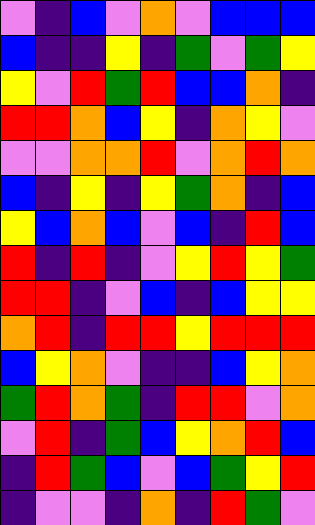[["violet", "indigo", "blue", "violet", "orange", "violet", "blue", "blue", "blue"], ["blue", "indigo", "indigo", "yellow", "indigo", "green", "violet", "green", "yellow"], ["yellow", "violet", "red", "green", "red", "blue", "blue", "orange", "indigo"], ["red", "red", "orange", "blue", "yellow", "indigo", "orange", "yellow", "violet"], ["violet", "violet", "orange", "orange", "red", "violet", "orange", "red", "orange"], ["blue", "indigo", "yellow", "indigo", "yellow", "green", "orange", "indigo", "blue"], ["yellow", "blue", "orange", "blue", "violet", "blue", "indigo", "red", "blue"], ["red", "indigo", "red", "indigo", "violet", "yellow", "red", "yellow", "green"], ["red", "red", "indigo", "violet", "blue", "indigo", "blue", "yellow", "yellow"], ["orange", "red", "indigo", "red", "red", "yellow", "red", "red", "red"], ["blue", "yellow", "orange", "violet", "indigo", "indigo", "blue", "yellow", "orange"], ["green", "red", "orange", "green", "indigo", "red", "red", "violet", "orange"], ["violet", "red", "indigo", "green", "blue", "yellow", "orange", "red", "blue"], ["indigo", "red", "green", "blue", "violet", "blue", "green", "yellow", "red"], ["indigo", "violet", "violet", "indigo", "orange", "indigo", "red", "green", "violet"]]